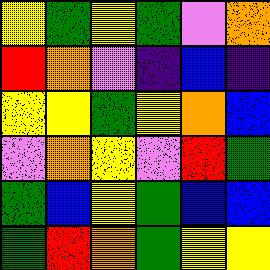[["yellow", "green", "yellow", "green", "violet", "orange"], ["red", "orange", "violet", "indigo", "blue", "indigo"], ["yellow", "yellow", "green", "yellow", "orange", "blue"], ["violet", "orange", "yellow", "violet", "red", "green"], ["green", "blue", "yellow", "green", "blue", "blue"], ["green", "red", "orange", "green", "yellow", "yellow"]]